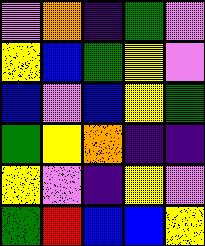[["violet", "orange", "indigo", "green", "violet"], ["yellow", "blue", "green", "yellow", "violet"], ["blue", "violet", "blue", "yellow", "green"], ["green", "yellow", "orange", "indigo", "indigo"], ["yellow", "violet", "indigo", "yellow", "violet"], ["green", "red", "blue", "blue", "yellow"]]